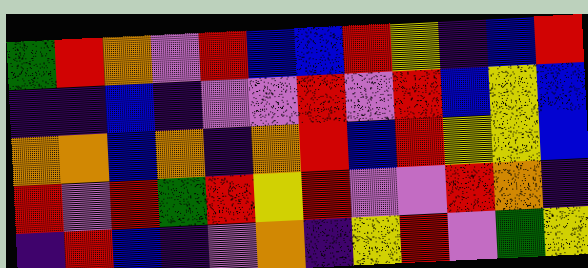[["green", "red", "orange", "violet", "red", "blue", "blue", "red", "yellow", "indigo", "blue", "red"], ["indigo", "indigo", "blue", "indigo", "violet", "violet", "red", "violet", "red", "blue", "yellow", "blue"], ["orange", "orange", "blue", "orange", "indigo", "orange", "red", "blue", "red", "yellow", "yellow", "blue"], ["red", "violet", "red", "green", "red", "yellow", "red", "violet", "violet", "red", "orange", "indigo"], ["indigo", "red", "blue", "indigo", "violet", "orange", "indigo", "yellow", "red", "violet", "green", "yellow"]]